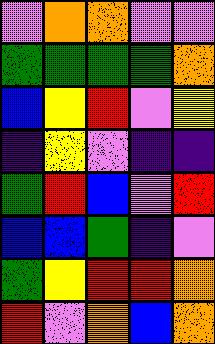[["violet", "orange", "orange", "violet", "violet"], ["green", "green", "green", "green", "orange"], ["blue", "yellow", "red", "violet", "yellow"], ["indigo", "yellow", "violet", "indigo", "indigo"], ["green", "red", "blue", "violet", "red"], ["blue", "blue", "green", "indigo", "violet"], ["green", "yellow", "red", "red", "orange"], ["red", "violet", "orange", "blue", "orange"]]